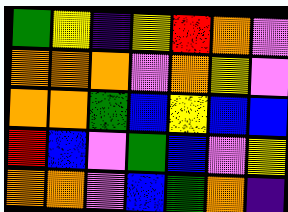[["green", "yellow", "indigo", "yellow", "red", "orange", "violet"], ["orange", "orange", "orange", "violet", "orange", "yellow", "violet"], ["orange", "orange", "green", "blue", "yellow", "blue", "blue"], ["red", "blue", "violet", "green", "blue", "violet", "yellow"], ["orange", "orange", "violet", "blue", "green", "orange", "indigo"]]